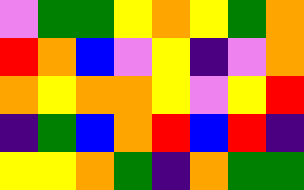[["violet", "green", "green", "yellow", "orange", "yellow", "green", "orange"], ["red", "orange", "blue", "violet", "yellow", "indigo", "violet", "orange"], ["orange", "yellow", "orange", "orange", "yellow", "violet", "yellow", "red"], ["indigo", "green", "blue", "orange", "red", "blue", "red", "indigo"], ["yellow", "yellow", "orange", "green", "indigo", "orange", "green", "green"]]